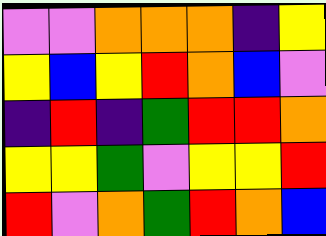[["violet", "violet", "orange", "orange", "orange", "indigo", "yellow"], ["yellow", "blue", "yellow", "red", "orange", "blue", "violet"], ["indigo", "red", "indigo", "green", "red", "red", "orange"], ["yellow", "yellow", "green", "violet", "yellow", "yellow", "red"], ["red", "violet", "orange", "green", "red", "orange", "blue"]]